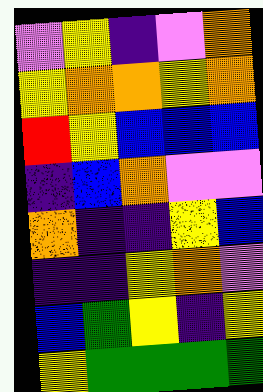[["violet", "yellow", "indigo", "violet", "orange"], ["yellow", "orange", "orange", "yellow", "orange"], ["red", "yellow", "blue", "blue", "blue"], ["indigo", "blue", "orange", "violet", "violet"], ["orange", "indigo", "indigo", "yellow", "blue"], ["indigo", "indigo", "yellow", "orange", "violet"], ["blue", "green", "yellow", "indigo", "yellow"], ["yellow", "green", "green", "green", "green"]]